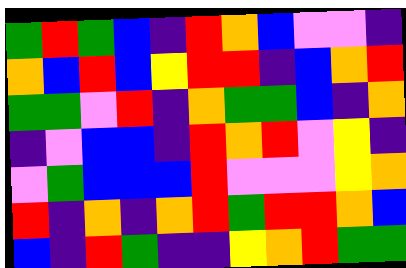[["green", "red", "green", "blue", "indigo", "red", "orange", "blue", "violet", "violet", "indigo"], ["orange", "blue", "red", "blue", "yellow", "red", "red", "indigo", "blue", "orange", "red"], ["green", "green", "violet", "red", "indigo", "orange", "green", "green", "blue", "indigo", "orange"], ["indigo", "violet", "blue", "blue", "indigo", "red", "orange", "red", "violet", "yellow", "indigo"], ["violet", "green", "blue", "blue", "blue", "red", "violet", "violet", "violet", "yellow", "orange"], ["red", "indigo", "orange", "indigo", "orange", "red", "green", "red", "red", "orange", "blue"], ["blue", "indigo", "red", "green", "indigo", "indigo", "yellow", "orange", "red", "green", "green"]]